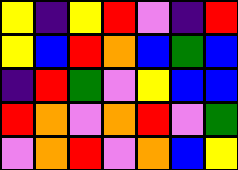[["yellow", "indigo", "yellow", "red", "violet", "indigo", "red"], ["yellow", "blue", "red", "orange", "blue", "green", "blue"], ["indigo", "red", "green", "violet", "yellow", "blue", "blue"], ["red", "orange", "violet", "orange", "red", "violet", "green"], ["violet", "orange", "red", "violet", "orange", "blue", "yellow"]]